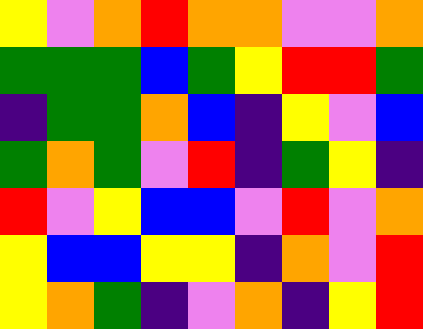[["yellow", "violet", "orange", "red", "orange", "orange", "violet", "violet", "orange"], ["green", "green", "green", "blue", "green", "yellow", "red", "red", "green"], ["indigo", "green", "green", "orange", "blue", "indigo", "yellow", "violet", "blue"], ["green", "orange", "green", "violet", "red", "indigo", "green", "yellow", "indigo"], ["red", "violet", "yellow", "blue", "blue", "violet", "red", "violet", "orange"], ["yellow", "blue", "blue", "yellow", "yellow", "indigo", "orange", "violet", "red"], ["yellow", "orange", "green", "indigo", "violet", "orange", "indigo", "yellow", "red"]]